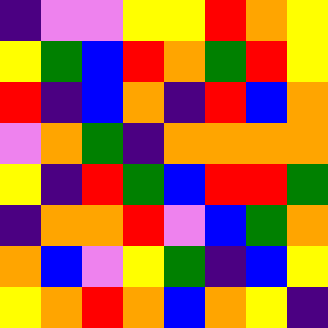[["indigo", "violet", "violet", "yellow", "yellow", "red", "orange", "yellow"], ["yellow", "green", "blue", "red", "orange", "green", "red", "yellow"], ["red", "indigo", "blue", "orange", "indigo", "red", "blue", "orange"], ["violet", "orange", "green", "indigo", "orange", "orange", "orange", "orange"], ["yellow", "indigo", "red", "green", "blue", "red", "red", "green"], ["indigo", "orange", "orange", "red", "violet", "blue", "green", "orange"], ["orange", "blue", "violet", "yellow", "green", "indigo", "blue", "yellow"], ["yellow", "orange", "red", "orange", "blue", "orange", "yellow", "indigo"]]